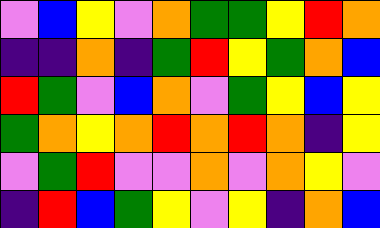[["violet", "blue", "yellow", "violet", "orange", "green", "green", "yellow", "red", "orange"], ["indigo", "indigo", "orange", "indigo", "green", "red", "yellow", "green", "orange", "blue"], ["red", "green", "violet", "blue", "orange", "violet", "green", "yellow", "blue", "yellow"], ["green", "orange", "yellow", "orange", "red", "orange", "red", "orange", "indigo", "yellow"], ["violet", "green", "red", "violet", "violet", "orange", "violet", "orange", "yellow", "violet"], ["indigo", "red", "blue", "green", "yellow", "violet", "yellow", "indigo", "orange", "blue"]]